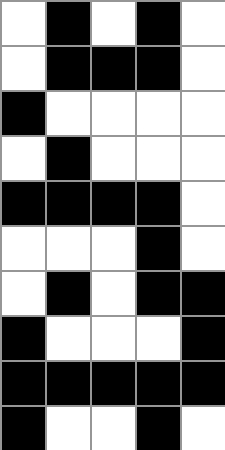[["white", "black", "white", "black", "white"], ["white", "black", "black", "black", "white"], ["black", "white", "white", "white", "white"], ["white", "black", "white", "white", "white"], ["black", "black", "black", "black", "white"], ["white", "white", "white", "black", "white"], ["white", "black", "white", "black", "black"], ["black", "white", "white", "white", "black"], ["black", "black", "black", "black", "black"], ["black", "white", "white", "black", "white"]]